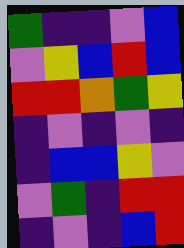[["green", "indigo", "indigo", "violet", "blue"], ["violet", "yellow", "blue", "red", "blue"], ["red", "red", "orange", "green", "yellow"], ["indigo", "violet", "indigo", "violet", "indigo"], ["indigo", "blue", "blue", "yellow", "violet"], ["violet", "green", "indigo", "red", "red"], ["indigo", "violet", "indigo", "blue", "red"]]